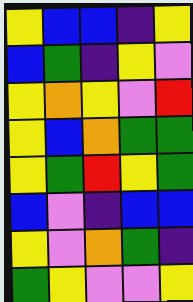[["yellow", "blue", "blue", "indigo", "yellow"], ["blue", "green", "indigo", "yellow", "violet"], ["yellow", "orange", "yellow", "violet", "red"], ["yellow", "blue", "orange", "green", "green"], ["yellow", "green", "red", "yellow", "green"], ["blue", "violet", "indigo", "blue", "blue"], ["yellow", "violet", "orange", "green", "indigo"], ["green", "yellow", "violet", "violet", "yellow"]]